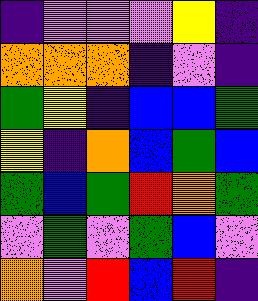[["indigo", "violet", "violet", "violet", "yellow", "indigo"], ["orange", "orange", "orange", "indigo", "violet", "indigo"], ["green", "yellow", "indigo", "blue", "blue", "green"], ["yellow", "indigo", "orange", "blue", "green", "blue"], ["green", "blue", "green", "red", "orange", "green"], ["violet", "green", "violet", "green", "blue", "violet"], ["orange", "violet", "red", "blue", "red", "indigo"]]